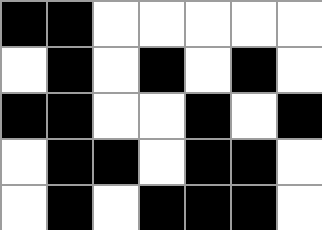[["black", "black", "white", "white", "white", "white", "white"], ["white", "black", "white", "black", "white", "black", "white"], ["black", "black", "white", "white", "black", "white", "black"], ["white", "black", "black", "white", "black", "black", "white"], ["white", "black", "white", "black", "black", "black", "white"]]